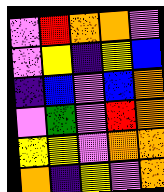[["violet", "red", "orange", "orange", "violet"], ["violet", "yellow", "indigo", "yellow", "blue"], ["indigo", "blue", "violet", "blue", "orange"], ["violet", "green", "violet", "red", "orange"], ["yellow", "yellow", "violet", "orange", "orange"], ["orange", "indigo", "yellow", "violet", "orange"]]